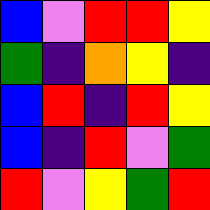[["blue", "violet", "red", "red", "yellow"], ["green", "indigo", "orange", "yellow", "indigo"], ["blue", "red", "indigo", "red", "yellow"], ["blue", "indigo", "red", "violet", "green"], ["red", "violet", "yellow", "green", "red"]]